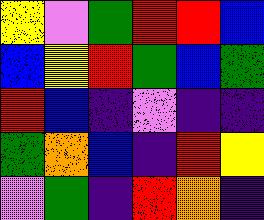[["yellow", "violet", "green", "red", "red", "blue"], ["blue", "yellow", "red", "green", "blue", "green"], ["red", "blue", "indigo", "violet", "indigo", "indigo"], ["green", "orange", "blue", "indigo", "red", "yellow"], ["violet", "green", "indigo", "red", "orange", "indigo"]]